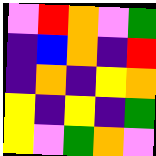[["violet", "red", "orange", "violet", "green"], ["indigo", "blue", "orange", "indigo", "red"], ["indigo", "orange", "indigo", "yellow", "orange"], ["yellow", "indigo", "yellow", "indigo", "green"], ["yellow", "violet", "green", "orange", "violet"]]